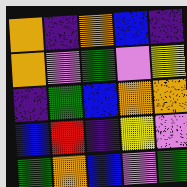[["orange", "indigo", "orange", "blue", "indigo"], ["orange", "violet", "green", "violet", "yellow"], ["indigo", "green", "blue", "orange", "orange"], ["blue", "red", "indigo", "yellow", "violet"], ["green", "orange", "blue", "violet", "green"]]